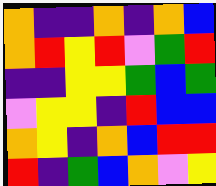[["orange", "indigo", "indigo", "orange", "indigo", "orange", "blue"], ["orange", "red", "yellow", "red", "violet", "green", "red"], ["indigo", "indigo", "yellow", "yellow", "green", "blue", "green"], ["violet", "yellow", "yellow", "indigo", "red", "blue", "blue"], ["orange", "yellow", "indigo", "orange", "blue", "red", "red"], ["red", "indigo", "green", "blue", "orange", "violet", "yellow"]]